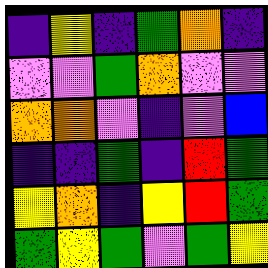[["indigo", "yellow", "indigo", "green", "orange", "indigo"], ["violet", "violet", "green", "orange", "violet", "violet"], ["orange", "orange", "violet", "indigo", "violet", "blue"], ["indigo", "indigo", "green", "indigo", "red", "green"], ["yellow", "orange", "indigo", "yellow", "red", "green"], ["green", "yellow", "green", "violet", "green", "yellow"]]